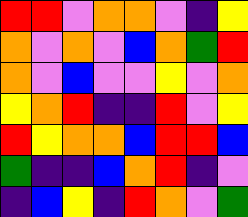[["red", "red", "violet", "orange", "orange", "violet", "indigo", "yellow"], ["orange", "violet", "orange", "violet", "blue", "orange", "green", "red"], ["orange", "violet", "blue", "violet", "violet", "yellow", "violet", "orange"], ["yellow", "orange", "red", "indigo", "indigo", "red", "violet", "yellow"], ["red", "yellow", "orange", "orange", "blue", "red", "red", "blue"], ["green", "indigo", "indigo", "blue", "orange", "red", "indigo", "violet"], ["indigo", "blue", "yellow", "indigo", "red", "orange", "violet", "green"]]